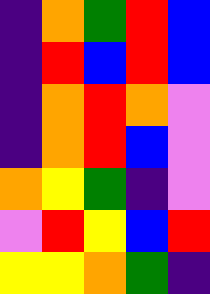[["indigo", "orange", "green", "red", "blue"], ["indigo", "red", "blue", "red", "blue"], ["indigo", "orange", "red", "orange", "violet"], ["indigo", "orange", "red", "blue", "violet"], ["orange", "yellow", "green", "indigo", "violet"], ["violet", "red", "yellow", "blue", "red"], ["yellow", "yellow", "orange", "green", "indigo"]]